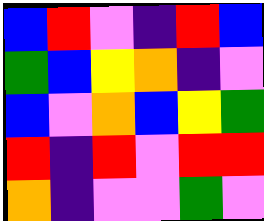[["blue", "red", "violet", "indigo", "red", "blue"], ["green", "blue", "yellow", "orange", "indigo", "violet"], ["blue", "violet", "orange", "blue", "yellow", "green"], ["red", "indigo", "red", "violet", "red", "red"], ["orange", "indigo", "violet", "violet", "green", "violet"]]